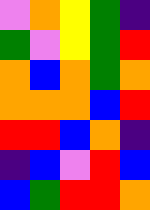[["violet", "orange", "yellow", "green", "indigo"], ["green", "violet", "yellow", "green", "red"], ["orange", "blue", "orange", "green", "orange"], ["orange", "orange", "orange", "blue", "red"], ["red", "red", "blue", "orange", "indigo"], ["indigo", "blue", "violet", "red", "blue"], ["blue", "green", "red", "red", "orange"]]